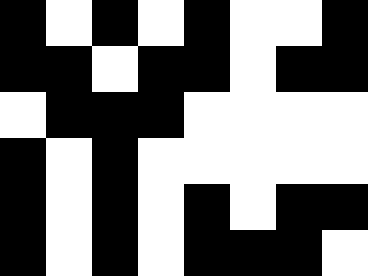[["black", "white", "black", "white", "black", "white", "white", "black"], ["black", "black", "white", "black", "black", "white", "black", "black"], ["white", "black", "black", "black", "white", "white", "white", "white"], ["black", "white", "black", "white", "white", "white", "white", "white"], ["black", "white", "black", "white", "black", "white", "black", "black"], ["black", "white", "black", "white", "black", "black", "black", "white"]]